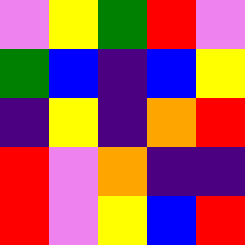[["violet", "yellow", "green", "red", "violet"], ["green", "blue", "indigo", "blue", "yellow"], ["indigo", "yellow", "indigo", "orange", "red"], ["red", "violet", "orange", "indigo", "indigo"], ["red", "violet", "yellow", "blue", "red"]]